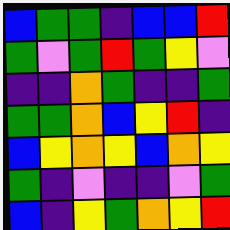[["blue", "green", "green", "indigo", "blue", "blue", "red"], ["green", "violet", "green", "red", "green", "yellow", "violet"], ["indigo", "indigo", "orange", "green", "indigo", "indigo", "green"], ["green", "green", "orange", "blue", "yellow", "red", "indigo"], ["blue", "yellow", "orange", "yellow", "blue", "orange", "yellow"], ["green", "indigo", "violet", "indigo", "indigo", "violet", "green"], ["blue", "indigo", "yellow", "green", "orange", "yellow", "red"]]